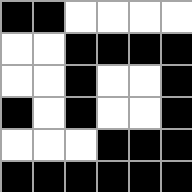[["black", "black", "white", "white", "white", "white"], ["white", "white", "black", "black", "black", "black"], ["white", "white", "black", "white", "white", "black"], ["black", "white", "black", "white", "white", "black"], ["white", "white", "white", "black", "black", "black"], ["black", "black", "black", "black", "black", "black"]]